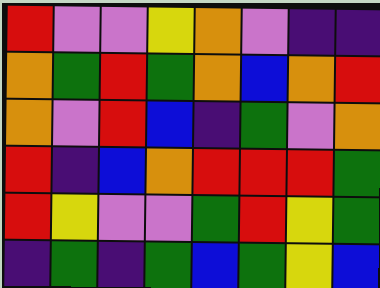[["red", "violet", "violet", "yellow", "orange", "violet", "indigo", "indigo"], ["orange", "green", "red", "green", "orange", "blue", "orange", "red"], ["orange", "violet", "red", "blue", "indigo", "green", "violet", "orange"], ["red", "indigo", "blue", "orange", "red", "red", "red", "green"], ["red", "yellow", "violet", "violet", "green", "red", "yellow", "green"], ["indigo", "green", "indigo", "green", "blue", "green", "yellow", "blue"]]